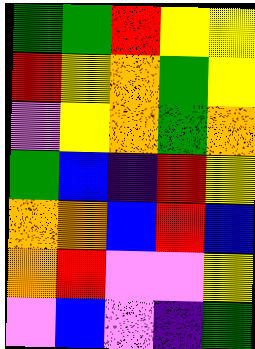[["green", "green", "red", "yellow", "yellow"], ["red", "yellow", "orange", "green", "yellow"], ["violet", "yellow", "orange", "green", "orange"], ["green", "blue", "indigo", "red", "yellow"], ["orange", "orange", "blue", "red", "blue"], ["orange", "red", "violet", "violet", "yellow"], ["violet", "blue", "violet", "indigo", "green"]]